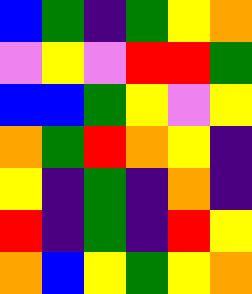[["blue", "green", "indigo", "green", "yellow", "orange"], ["violet", "yellow", "violet", "red", "red", "green"], ["blue", "blue", "green", "yellow", "violet", "yellow"], ["orange", "green", "red", "orange", "yellow", "indigo"], ["yellow", "indigo", "green", "indigo", "orange", "indigo"], ["red", "indigo", "green", "indigo", "red", "yellow"], ["orange", "blue", "yellow", "green", "yellow", "orange"]]